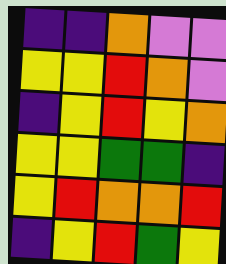[["indigo", "indigo", "orange", "violet", "violet"], ["yellow", "yellow", "red", "orange", "violet"], ["indigo", "yellow", "red", "yellow", "orange"], ["yellow", "yellow", "green", "green", "indigo"], ["yellow", "red", "orange", "orange", "red"], ["indigo", "yellow", "red", "green", "yellow"]]